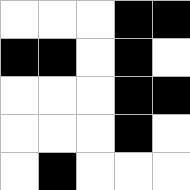[["white", "white", "white", "black", "black"], ["black", "black", "white", "black", "white"], ["white", "white", "white", "black", "black"], ["white", "white", "white", "black", "white"], ["white", "black", "white", "white", "white"]]